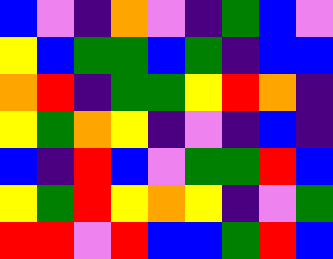[["blue", "violet", "indigo", "orange", "violet", "indigo", "green", "blue", "violet"], ["yellow", "blue", "green", "green", "blue", "green", "indigo", "blue", "blue"], ["orange", "red", "indigo", "green", "green", "yellow", "red", "orange", "indigo"], ["yellow", "green", "orange", "yellow", "indigo", "violet", "indigo", "blue", "indigo"], ["blue", "indigo", "red", "blue", "violet", "green", "green", "red", "blue"], ["yellow", "green", "red", "yellow", "orange", "yellow", "indigo", "violet", "green"], ["red", "red", "violet", "red", "blue", "blue", "green", "red", "blue"]]